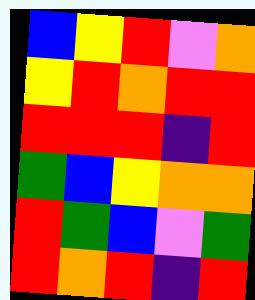[["blue", "yellow", "red", "violet", "orange"], ["yellow", "red", "orange", "red", "red"], ["red", "red", "red", "indigo", "red"], ["green", "blue", "yellow", "orange", "orange"], ["red", "green", "blue", "violet", "green"], ["red", "orange", "red", "indigo", "red"]]